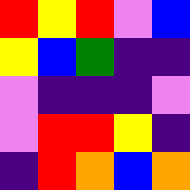[["red", "yellow", "red", "violet", "blue"], ["yellow", "blue", "green", "indigo", "indigo"], ["violet", "indigo", "indigo", "indigo", "violet"], ["violet", "red", "red", "yellow", "indigo"], ["indigo", "red", "orange", "blue", "orange"]]